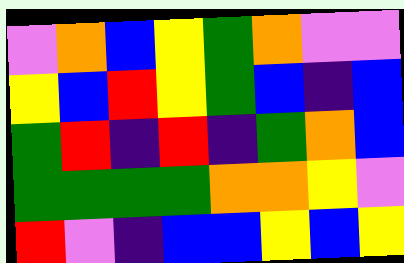[["violet", "orange", "blue", "yellow", "green", "orange", "violet", "violet"], ["yellow", "blue", "red", "yellow", "green", "blue", "indigo", "blue"], ["green", "red", "indigo", "red", "indigo", "green", "orange", "blue"], ["green", "green", "green", "green", "orange", "orange", "yellow", "violet"], ["red", "violet", "indigo", "blue", "blue", "yellow", "blue", "yellow"]]